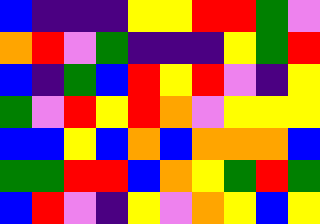[["blue", "indigo", "indigo", "indigo", "yellow", "yellow", "red", "red", "green", "violet"], ["orange", "red", "violet", "green", "indigo", "indigo", "indigo", "yellow", "green", "red"], ["blue", "indigo", "green", "blue", "red", "yellow", "red", "violet", "indigo", "yellow"], ["green", "violet", "red", "yellow", "red", "orange", "violet", "yellow", "yellow", "yellow"], ["blue", "blue", "yellow", "blue", "orange", "blue", "orange", "orange", "orange", "blue"], ["green", "green", "red", "red", "blue", "orange", "yellow", "green", "red", "green"], ["blue", "red", "violet", "indigo", "yellow", "violet", "orange", "yellow", "blue", "yellow"]]